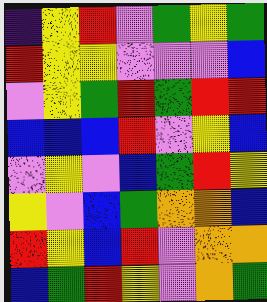[["indigo", "yellow", "red", "violet", "green", "yellow", "green"], ["red", "yellow", "yellow", "violet", "violet", "violet", "blue"], ["violet", "yellow", "green", "red", "green", "red", "red"], ["blue", "blue", "blue", "red", "violet", "yellow", "blue"], ["violet", "yellow", "violet", "blue", "green", "red", "yellow"], ["yellow", "violet", "blue", "green", "orange", "orange", "blue"], ["red", "yellow", "blue", "red", "violet", "orange", "orange"], ["blue", "green", "red", "yellow", "violet", "orange", "green"]]